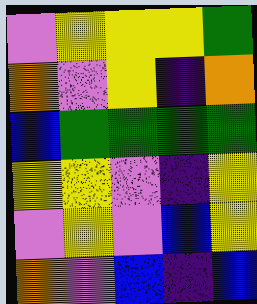[["violet", "yellow", "yellow", "yellow", "green"], ["orange", "violet", "yellow", "indigo", "orange"], ["blue", "green", "green", "green", "green"], ["yellow", "yellow", "violet", "indigo", "yellow"], ["violet", "yellow", "violet", "blue", "yellow"], ["orange", "violet", "blue", "indigo", "blue"]]